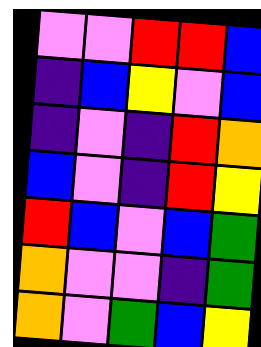[["violet", "violet", "red", "red", "blue"], ["indigo", "blue", "yellow", "violet", "blue"], ["indigo", "violet", "indigo", "red", "orange"], ["blue", "violet", "indigo", "red", "yellow"], ["red", "blue", "violet", "blue", "green"], ["orange", "violet", "violet", "indigo", "green"], ["orange", "violet", "green", "blue", "yellow"]]